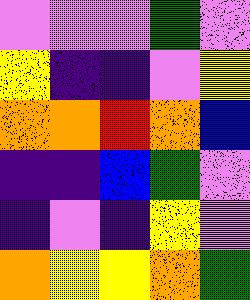[["violet", "violet", "violet", "green", "violet"], ["yellow", "indigo", "indigo", "violet", "yellow"], ["orange", "orange", "red", "orange", "blue"], ["indigo", "indigo", "blue", "green", "violet"], ["indigo", "violet", "indigo", "yellow", "violet"], ["orange", "yellow", "yellow", "orange", "green"]]